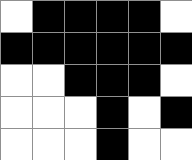[["white", "black", "black", "black", "black", "white"], ["black", "black", "black", "black", "black", "black"], ["white", "white", "black", "black", "black", "white"], ["white", "white", "white", "black", "white", "black"], ["white", "white", "white", "black", "white", "white"]]